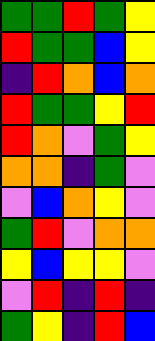[["green", "green", "red", "green", "yellow"], ["red", "green", "green", "blue", "yellow"], ["indigo", "red", "orange", "blue", "orange"], ["red", "green", "green", "yellow", "red"], ["red", "orange", "violet", "green", "yellow"], ["orange", "orange", "indigo", "green", "violet"], ["violet", "blue", "orange", "yellow", "violet"], ["green", "red", "violet", "orange", "orange"], ["yellow", "blue", "yellow", "yellow", "violet"], ["violet", "red", "indigo", "red", "indigo"], ["green", "yellow", "indigo", "red", "blue"]]